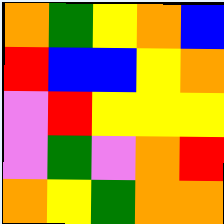[["orange", "green", "yellow", "orange", "blue"], ["red", "blue", "blue", "yellow", "orange"], ["violet", "red", "yellow", "yellow", "yellow"], ["violet", "green", "violet", "orange", "red"], ["orange", "yellow", "green", "orange", "orange"]]